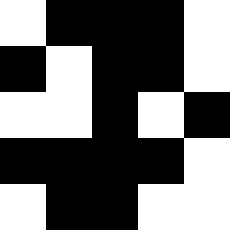[["white", "black", "black", "black", "white"], ["black", "white", "black", "black", "white"], ["white", "white", "black", "white", "black"], ["black", "black", "black", "black", "white"], ["white", "black", "black", "white", "white"]]